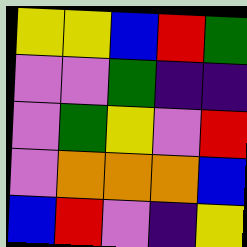[["yellow", "yellow", "blue", "red", "green"], ["violet", "violet", "green", "indigo", "indigo"], ["violet", "green", "yellow", "violet", "red"], ["violet", "orange", "orange", "orange", "blue"], ["blue", "red", "violet", "indigo", "yellow"]]